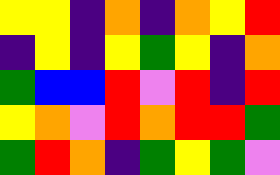[["yellow", "yellow", "indigo", "orange", "indigo", "orange", "yellow", "red"], ["indigo", "yellow", "indigo", "yellow", "green", "yellow", "indigo", "orange"], ["green", "blue", "blue", "red", "violet", "red", "indigo", "red"], ["yellow", "orange", "violet", "red", "orange", "red", "red", "green"], ["green", "red", "orange", "indigo", "green", "yellow", "green", "violet"]]